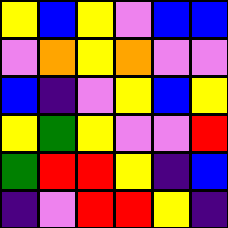[["yellow", "blue", "yellow", "violet", "blue", "blue"], ["violet", "orange", "yellow", "orange", "violet", "violet"], ["blue", "indigo", "violet", "yellow", "blue", "yellow"], ["yellow", "green", "yellow", "violet", "violet", "red"], ["green", "red", "red", "yellow", "indigo", "blue"], ["indigo", "violet", "red", "red", "yellow", "indigo"]]